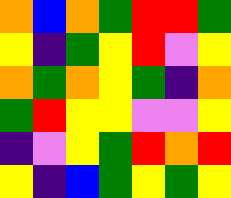[["orange", "blue", "orange", "green", "red", "red", "green"], ["yellow", "indigo", "green", "yellow", "red", "violet", "yellow"], ["orange", "green", "orange", "yellow", "green", "indigo", "orange"], ["green", "red", "yellow", "yellow", "violet", "violet", "yellow"], ["indigo", "violet", "yellow", "green", "red", "orange", "red"], ["yellow", "indigo", "blue", "green", "yellow", "green", "yellow"]]